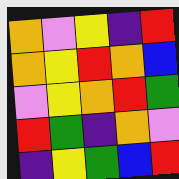[["orange", "violet", "yellow", "indigo", "red"], ["orange", "yellow", "red", "orange", "blue"], ["violet", "yellow", "orange", "red", "green"], ["red", "green", "indigo", "orange", "violet"], ["indigo", "yellow", "green", "blue", "red"]]